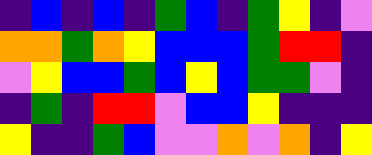[["indigo", "blue", "indigo", "blue", "indigo", "green", "blue", "indigo", "green", "yellow", "indigo", "violet"], ["orange", "orange", "green", "orange", "yellow", "blue", "blue", "blue", "green", "red", "red", "indigo"], ["violet", "yellow", "blue", "blue", "green", "blue", "yellow", "blue", "green", "green", "violet", "indigo"], ["indigo", "green", "indigo", "red", "red", "violet", "blue", "blue", "yellow", "indigo", "indigo", "indigo"], ["yellow", "indigo", "indigo", "green", "blue", "violet", "violet", "orange", "violet", "orange", "indigo", "yellow"]]